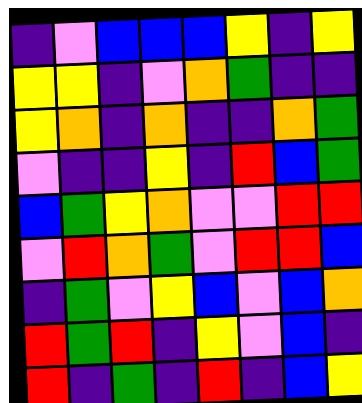[["indigo", "violet", "blue", "blue", "blue", "yellow", "indigo", "yellow"], ["yellow", "yellow", "indigo", "violet", "orange", "green", "indigo", "indigo"], ["yellow", "orange", "indigo", "orange", "indigo", "indigo", "orange", "green"], ["violet", "indigo", "indigo", "yellow", "indigo", "red", "blue", "green"], ["blue", "green", "yellow", "orange", "violet", "violet", "red", "red"], ["violet", "red", "orange", "green", "violet", "red", "red", "blue"], ["indigo", "green", "violet", "yellow", "blue", "violet", "blue", "orange"], ["red", "green", "red", "indigo", "yellow", "violet", "blue", "indigo"], ["red", "indigo", "green", "indigo", "red", "indigo", "blue", "yellow"]]